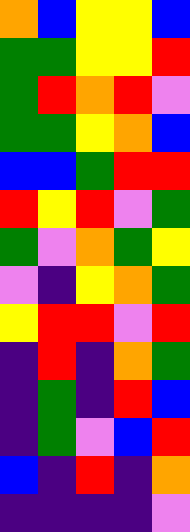[["orange", "blue", "yellow", "yellow", "blue"], ["green", "green", "yellow", "yellow", "red"], ["green", "red", "orange", "red", "violet"], ["green", "green", "yellow", "orange", "blue"], ["blue", "blue", "green", "red", "red"], ["red", "yellow", "red", "violet", "green"], ["green", "violet", "orange", "green", "yellow"], ["violet", "indigo", "yellow", "orange", "green"], ["yellow", "red", "red", "violet", "red"], ["indigo", "red", "indigo", "orange", "green"], ["indigo", "green", "indigo", "red", "blue"], ["indigo", "green", "violet", "blue", "red"], ["blue", "indigo", "red", "indigo", "orange"], ["indigo", "indigo", "indigo", "indigo", "violet"]]